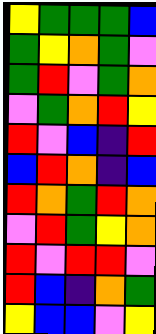[["yellow", "green", "green", "green", "blue"], ["green", "yellow", "orange", "green", "violet"], ["green", "red", "violet", "green", "orange"], ["violet", "green", "orange", "red", "yellow"], ["red", "violet", "blue", "indigo", "red"], ["blue", "red", "orange", "indigo", "blue"], ["red", "orange", "green", "red", "orange"], ["violet", "red", "green", "yellow", "orange"], ["red", "violet", "red", "red", "violet"], ["red", "blue", "indigo", "orange", "green"], ["yellow", "blue", "blue", "violet", "yellow"]]